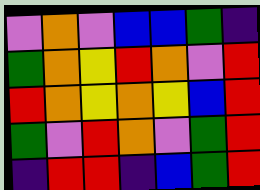[["violet", "orange", "violet", "blue", "blue", "green", "indigo"], ["green", "orange", "yellow", "red", "orange", "violet", "red"], ["red", "orange", "yellow", "orange", "yellow", "blue", "red"], ["green", "violet", "red", "orange", "violet", "green", "red"], ["indigo", "red", "red", "indigo", "blue", "green", "red"]]